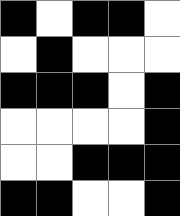[["black", "white", "black", "black", "white"], ["white", "black", "white", "white", "white"], ["black", "black", "black", "white", "black"], ["white", "white", "white", "white", "black"], ["white", "white", "black", "black", "black"], ["black", "black", "white", "white", "black"]]